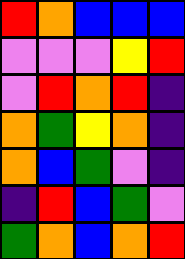[["red", "orange", "blue", "blue", "blue"], ["violet", "violet", "violet", "yellow", "red"], ["violet", "red", "orange", "red", "indigo"], ["orange", "green", "yellow", "orange", "indigo"], ["orange", "blue", "green", "violet", "indigo"], ["indigo", "red", "blue", "green", "violet"], ["green", "orange", "blue", "orange", "red"]]